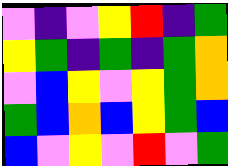[["violet", "indigo", "violet", "yellow", "red", "indigo", "green"], ["yellow", "green", "indigo", "green", "indigo", "green", "orange"], ["violet", "blue", "yellow", "violet", "yellow", "green", "orange"], ["green", "blue", "orange", "blue", "yellow", "green", "blue"], ["blue", "violet", "yellow", "violet", "red", "violet", "green"]]